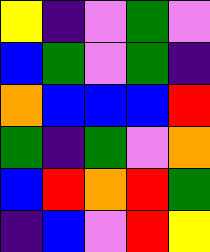[["yellow", "indigo", "violet", "green", "violet"], ["blue", "green", "violet", "green", "indigo"], ["orange", "blue", "blue", "blue", "red"], ["green", "indigo", "green", "violet", "orange"], ["blue", "red", "orange", "red", "green"], ["indigo", "blue", "violet", "red", "yellow"]]